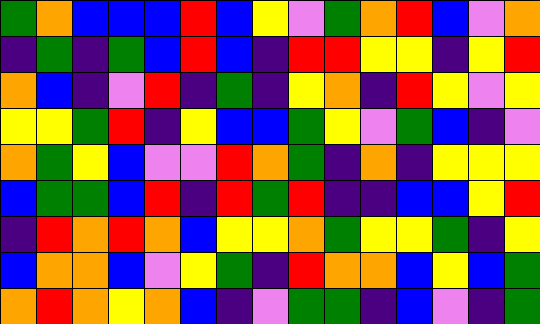[["green", "orange", "blue", "blue", "blue", "red", "blue", "yellow", "violet", "green", "orange", "red", "blue", "violet", "orange"], ["indigo", "green", "indigo", "green", "blue", "red", "blue", "indigo", "red", "red", "yellow", "yellow", "indigo", "yellow", "red"], ["orange", "blue", "indigo", "violet", "red", "indigo", "green", "indigo", "yellow", "orange", "indigo", "red", "yellow", "violet", "yellow"], ["yellow", "yellow", "green", "red", "indigo", "yellow", "blue", "blue", "green", "yellow", "violet", "green", "blue", "indigo", "violet"], ["orange", "green", "yellow", "blue", "violet", "violet", "red", "orange", "green", "indigo", "orange", "indigo", "yellow", "yellow", "yellow"], ["blue", "green", "green", "blue", "red", "indigo", "red", "green", "red", "indigo", "indigo", "blue", "blue", "yellow", "red"], ["indigo", "red", "orange", "red", "orange", "blue", "yellow", "yellow", "orange", "green", "yellow", "yellow", "green", "indigo", "yellow"], ["blue", "orange", "orange", "blue", "violet", "yellow", "green", "indigo", "red", "orange", "orange", "blue", "yellow", "blue", "green"], ["orange", "red", "orange", "yellow", "orange", "blue", "indigo", "violet", "green", "green", "indigo", "blue", "violet", "indigo", "green"]]